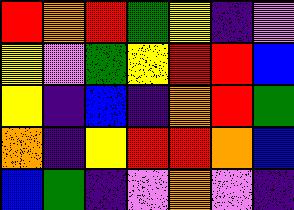[["red", "orange", "red", "green", "yellow", "indigo", "violet"], ["yellow", "violet", "green", "yellow", "red", "red", "blue"], ["yellow", "indigo", "blue", "indigo", "orange", "red", "green"], ["orange", "indigo", "yellow", "red", "red", "orange", "blue"], ["blue", "green", "indigo", "violet", "orange", "violet", "indigo"]]